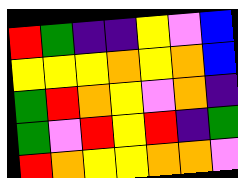[["red", "green", "indigo", "indigo", "yellow", "violet", "blue"], ["yellow", "yellow", "yellow", "orange", "yellow", "orange", "blue"], ["green", "red", "orange", "yellow", "violet", "orange", "indigo"], ["green", "violet", "red", "yellow", "red", "indigo", "green"], ["red", "orange", "yellow", "yellow", "orange", "orange", "violet"]]